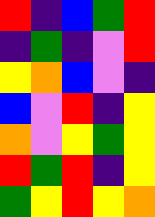[["red", "indigo", "blue", "green", "red"], ["indigo", "green", "indigo", "violet", "red"], ["yellow", "orange", "blue", "violet", "indigo"], ["blue", "violet", "red", "indigo", "yellow"], ["orange", "violet", "yellow", "green", "yellow"], ["red", "green", "red", "indigo", "yellow"], ["green", "yellow", "red", "yellow", "orange"]]